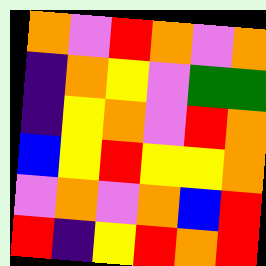[["orange", "violet", "red", "orange", "violet", "orange"], ["indigo", "orange", "yellow", "violet", "green", "green"], ["indigo", "yellow", "orange", "violet", "red", "orange"], ["blue", "yellow", "red", "yellow", "yellow", "orange"], ["violet", "orange", "violet", "orange", "blue", "red"], ["red", "indigo", "yellow", "red", "orange", "red"]]